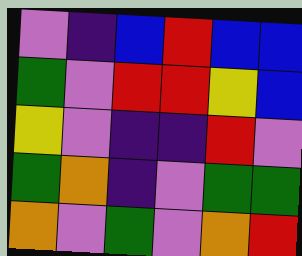[["violet", "indigo", "blue", "red", "blue", "blue"], ["green", "violet", "red", "red", "yellow", "blue"], ["yellow", "violet", "indigo", "indigo", "red", "violet"], ["green", "orange", "indigo", "violet", "green", "green"], ["orange", "violet", "green", "violet", "orange", "red"]]